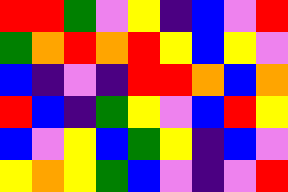[["red", "red", "green", "violet", "yellow", "indigo", "blue", "violet", "red"], ["green", "orange", "red", "orange", "red", "yellow", "blue", "yellow", "violet"], ["blue", "indigo", "violet", "indigo", "red", "red", "orange", "blue", "orange"], ["red", "blue", "indigo", "green", "yellow", "violet", "blue", "red", "yellow"], ["blue", "violet", "yellow", "blue", "green", "yellow", "indigo", "blue", "violet"], ["yellow", "orange", "yellow", "green", "blue", "violet", "indigo", "violet", "red"]]